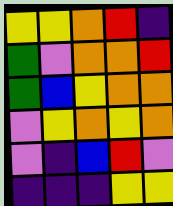[["yellow", "yellow", "orange", "red", "indigo"], ["green", "violet", "orange", "orange", "red"], ["green", "blue", "yellow", "orange", "orange"], ["violet", "yellow", "orange", "yellow", "orange"], ["violet", "indigo", "blue", "red", "violet"], ["indigo", "indigo", "indigo", "yellow", "yellow"]]